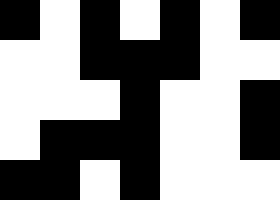[["black", "white", "black", "white", "black", "white", "black"], ["white", "white", "black", "black", "black", "white", "white"], ["white", "white", "white", "black", "white", "white", "black"], ["white", "black", "black", "black", "white", "white", "black"], ["black", "black", "white", "black", "white", "white", "white"]]